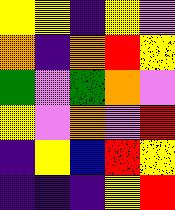[["yellow", "yellow", "indigo", "yellow", "violet"], ["orange", "indigo", "orange", "red", "yellow"], ["green", "violet", "green", "orange", "violet"], ["yellow", "violet", "orange", "violet", "red"], ["indigo", "yellow", "blue", "red", "yellow"], ["indigo", "indigo", "indigo", "yellow", "red"]]